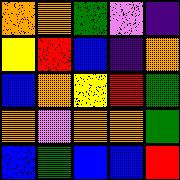[["orange", "orange", "green", "violet", "indigo"], ["yellow", "red", "blue", "indigo", "orange"], ["blue", "orange", "yellow", "red", "green"], ["orange", "violet", "orange", "orange", "green"], ["blue", "green", "blue", "blue", "red"]]